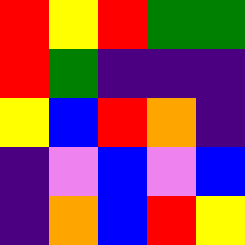[["red", "yellow", "red", "green", "green"], ["red", "green", "indigo", "indigo", "indigo"], ["yellow", "blue", "red", "orange", "indigo"], ["indigo", "violet", "blue", "violet", "blue"], ["indigo", "orange", "blue", "red", "yellow"]]